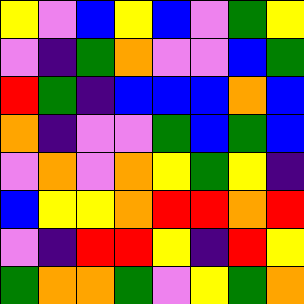[["yellow", "violet", "blue", "yellow", "blue", "violet", "green", "yellow"], ["violet", "indigo", "green", "orange", "violet", "violet", "blue", "green"], ["red", "green", "indigo", "blue", "blue", "blue", "orange", "blue"], ["orange", "indigo", "violet", "violet", "green", "blue", "green", "blue"], ["violet", "orange", "violet", "orange", "yellow", "green", "yellow", "indigo"], ["blue", "yellow", "yellow", "orange", "red", "red", "orange", "red"], ["violet", "indigo", "red", "red", "yellow", "indigo", "red", "yellow"], ["green", "orange", "orange", "green", "violet", "yellow", "green", "orange"]]